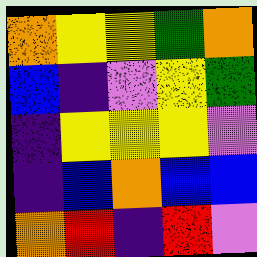[["orange", "yellow", "yellow", "green", "orange"], ["blue", "indigo", "violet", "yellow", "green"], ["indigo", "yellow", "yellow", "yellow", "violet"], ["indigo", "blue", "orange", "blue", "blue"], ["orange", "red", "indigo", "red", "violet"]]